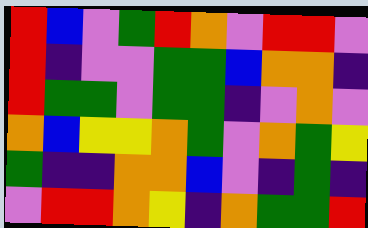[["red", "blue", "violet", "green", "red", "orange", "violet", "red", "red", "violet"], ["red", "indigo", "violet", "violet", "green", "green", "blue", "orange", "orange", "indigo"], ["red", "green", "green", "violet", "green", "green", "indigo", "violet", "orange", "violet"], ["orange", "blue", "yellow", "yellow", "orange", "green", "violet", "orange", "green", "yellow"], ["green", "indigo", "indigo", "orange", "orange", "blue", "violet", "indigo", "green", "indigo"], ["violet", "red", "red", "orange", "yellow", "indigo", "orange", "green", "green", "red"]]